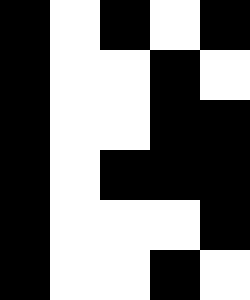[["black", "white", "black", "white", "black"], ["black", "white", "white", "black", "white"], ["black", "white", "white", "black", "black"], ["black", "white", "black", "black", "black"], ["black", "white", "white", "white", "black"], ["black", "white", "white", "black", "white"]]